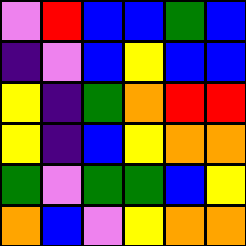[["violet", "red", "blue", "blue", "green", "blue"], ["indigo", "violet", "blue", "yellow", "blue", "blue"], ["yellow", "indigo", "green", "orange", "red", "red"], ["yellow", "indigo", "blue", "yellow", "orange", "orange"], ["green", "violet", "green", "green", "blue", "yellow"], ["orange", "blue", "violet", "yellow", "orange", "orange"]]